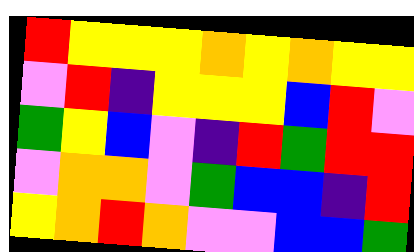[["red", "yellow", "yellow", "yellow", "orange", "yellow", "orange", "yellow", "yellow"], ["violet", "red", "indigo", "yellow", "yellow", "yellow", "blue", "red", "violet"], ["green", "yellow", "blue", "violet", "indigo", "red", "green", "red", "red"], ["violet", "orange", "orange", "violet", "green", "blue", "blue", "indigo", "red"], ["yellow", "orange", "red", "orange", "violet", "violet", "blue", "blue", "green"]]